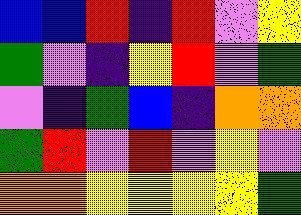[["blue", "blue", "red", "indigo", "red", "violet", "yellow"], ["green", "violet", "indigo", "yellow", "red", "violet", "green"], ["violet", "indigo", "green", "blue", "indigo", "orange", "orange"], ["green", "red", "violet", "red", "violet", "yellow", "violet"], ["orange", "orange", "yellow", "yellow", "yellow", "yellow", "green"]]